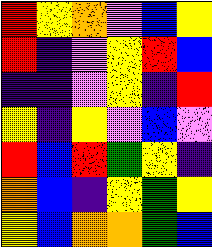[["red", "yellow", "orange", "violet", "blue", "yellow"], ["red", "indigo", "violet", "yellow", "red", "blue"], ["indigo", "indigo", "violet", "yellow", "indigo", "red"], ["yellow", "indigo", "yellow", "violet", "blue", "violet"], ["red", "blue", "red", "green", "yellow", "indigo"], ["orange", "blue", "indigo", "yellow", "green", "yellow"], ["yellow", "blue", "orange", "orange", "green", "blue"]]